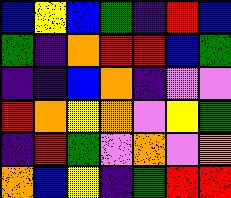[["blue", "yellow", "blue", "green", "indigo", "red", "blue"], ["green", "indigo", "orange", "red", "red", "blue", "green"], ["indigo", "indigo", "blue", "orange", "indigo", "violet", "violet"], ["red", "orange", "yellow", "orange", "violet", "yellow", "green"], ["indigo", "red", "green", "violet", "orange", "violet", "orange"], ["orange", "blue", "yellow", "indigo", "green", "red", "red"]]